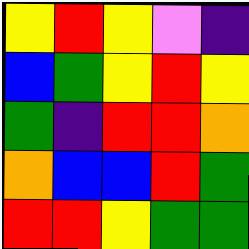[["yellow", "red", "yellow", "violet", "indigo"], ["blue", "green", "yellow", "red", "yellow"], ["green", "indigo", "red", "red", "orange"], ["orange", "blue", "blue", "red", "green"], ["red", "red", "yellow", "green", "green"]]